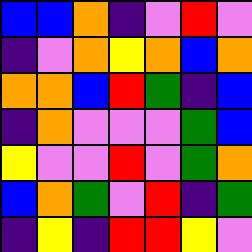[["blue", "blue", "orange", "indigo", "violet", "red", "violet"], ["indigo", "violet", "orange", "yellow", "orange", "blue", "orange"], ["orange", "orange", "blue", "red", "green", "indigo", "blue"], ["indigo", "orange", "violet", "violet", "violet", "green", "blue"], ["yellow", "violet", "violet", "red", "violet", "green", "orange"], ["blue", "orange", "green", "violet", "red", "indigo", "green"], ["indigo", "yellow", "indigo", "red", "red", "yellow", "violet"]]